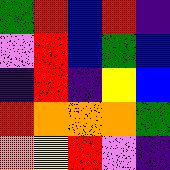[["green", "red", "blue", "red", "indigo"], ["violet", "red", "blue", "green", "blue"], ["indigo", "red", "indigo", "yellow", "blue"], ["red", "orange", "orange", "orange", "green"], ["orange", "yellow", "red", "violet", "indigo"]]